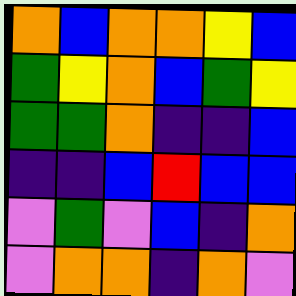[["orange", "blue", "orange", "orange", "yellow", "blue"], ["green", "yellow", "orange", "blue", "green", "yellow"], ["green", "green", "orange", "indigo", "indigo", "blue"], ["indigo", "indigo", "blue", "red", "blue", "blue"], ["violet", "green", "violet", "blue", "indigo", "orange"], ["violet", "orange", "orange", "indigo", "orange", "violet"]]